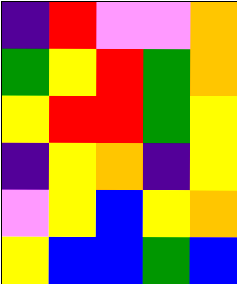[["indigo", "red", "violet", "violet", "orange"], ["green", "yellow", "red", "green", "orange"], ["yellow", "red", "red", "green", "yellow"], ["indigo", "yellow", "orange", "indigo", "yellow"], ["violet", "yellow", "blue", "yellow", "orange"], ["yellow", "blue", "blue", "green", "blue"]]